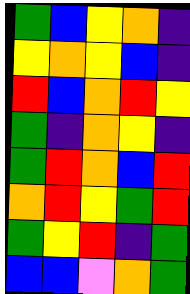[["green", "blue", "yellow", "orange", "indigo"], ["yellow", "orange", "yellow", "blue", "indigo"], ["red", "blue", "orange", "red", "yellow"], ["green", "indigo", "orange", "yellow", "indigo"], ["green", "red", "orange", "blue", "red"], ["orange", "red", "yellow", "green", "red"], ["green", "yellow", "red", "indigo", "green"], ["blue", "blue", "violet", "orange", "green"]]